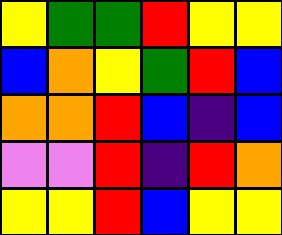[["yellow", "green", "green", "red", "yellow", "yellow"], ["blue", "orange", "yellow", "green", "red", "blue"], ["orange", "orange", "red", "blue", "indigo", "blue"], ["violet", "violet", "red", "indigo", "red", "orange"], ["yellow", "yellow", "red", "blue", "yellow", "yellow"]]